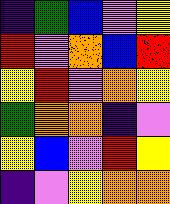[["indigo", "green", "blue", "violet", "yellow"], ["red", "violet", "orange", "blue", "red"], ["yellow", "red", "violet", "orange", "yellow"], ["green", "orange", "orange", "indigo", "violet"], ["yellow", "blue", "violet", "red", "yellow"], ["indigo", "violet", "yellow", "orange", "orange"]]